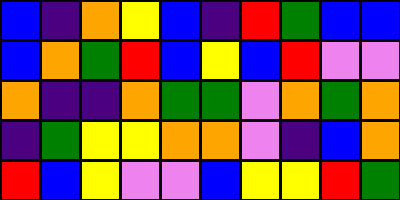[["blue", "indigo", "orange", "yellow", "blue", "indigo", "red", "green", "blue", "blue"], ["blue", "orange", "green", "red", "blue", "yellow", "blue", "red", "violet", "violet"], ["orange", "indigo", "indigo", "orange", "green", "green", "violet", "orange", "green", "orange"], ["indigo", "green", "yellow", "yellow", "orange", "orange", "violet", "indigo", "blue", "orange"], ["red", "blue", "yellow", "violet", "violet", "blue", "yellow", "yellow", "red", "green"]]